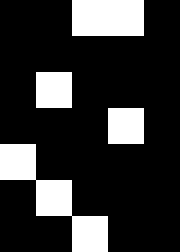[["black", "black", "white", "white", "black"], ["black", "black", "black", "black", "black"], ["black", "white", "black", "black", "black"], ["black", "black", "black", "white", "black"], ["white", "black", "black", "black", "black"], ["black", "white", "black", "black", "black"], ["black", "black", "white", "black", "black"]]